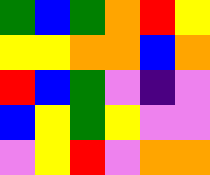[["green", "blue", "green", "orange", "red", "yellow"], ["yellow", "yellow", "orange", "orange", "blue", "orange"], ["red", "blue", "green", "violet", "indigo", "violet"], ["blue", "yellow", "green", "yellow", "violet", "violet"], ["violet", "yellow", "red", "violet", "orange", "orange"]]